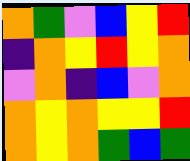[["orange", "green", "violet", "blue", "yellow", "red"], ["indigo", "orange", "yellow", "red", "yellow", "orange"], ["violet", "orange", "indigo", "blue", "violet", "orange"], ["orange", "yellow", "orange", "yellow", "yellow", "red"], ["orange", "yellow", "orange", "green", "blue", "green"]]